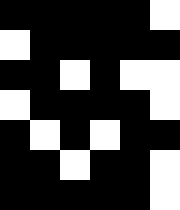[["black", "black", "black", "black", "black", "white"], ["white", "black", "black", "black", "black", "black"], ["black", "black", "white", "black", "white", "white"], ["white", "black", "black", "black", "black", "white"], ["black", "white", "black", "white", "black", "black"], ["black", "black", "white", "black", "black", "white"], ["black", "black", "black", "black", "black", "white"]]